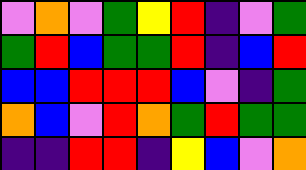[["violet", "orange", "violet", "green", "yellow", "red", "indigo", "violet", "green"], ["green", "red", "blue", "green", "green", "red", "indigo", "blue", "red"], ["blue", "blue", "red", "red", "red", "blue", "violet", "indigo", "green"], ["orange", "blue", "violet", "red", "orange", "green", "red", "green", "green"], ["indigo", "indigo", "red", "red", "indigo", "yellow", "blue", "violet", "orange"]]